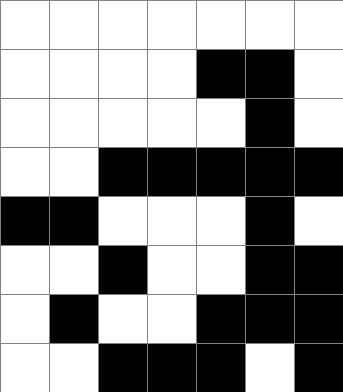[["white", "white", "white", "white", "white", "white", "white"], ["white", "white", "white", "white", "black", "black", "white"], ["white", "white", "white", "white", "white", "black", "white"], ["white", "white", "black", "black", "black", "black", "black"], ["black", "black", "white", "white", "white", "black", "white"], ["white", "white", "black", "white", "white", "black", "black"], ["white", "black", "white", "white", "black", "black", "black"], ["white", "white", "black", "black", "black", "white", "black"]]